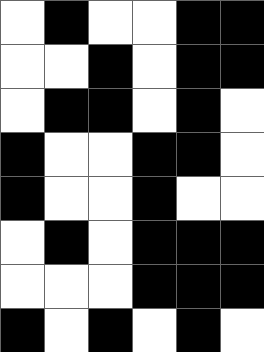[["white", "black", "white", "white", "black", "black"], ["white", "white", "black", "white", "black", "black"], ["white", "black", "black", "white", "black", "white"], ["black", "white", "white", "black", "black", "white"], ["black", "white", "white", "black", "white", "white"], ["white", "black", "white", "black", "black", "black"], ["white", "white", "white", "black", "black", "black"], ["black", "white", "black", "white", "black", "white"]]